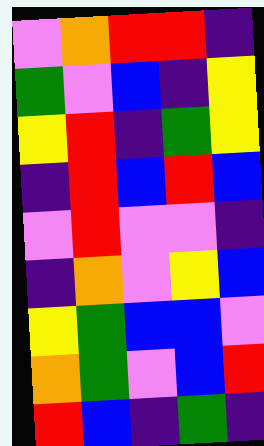[["violet", "orange", "red", "red", "indigo"], ["green", "violet", "blue", "indigo", "yellow"], ["yellow", "red", "indigo", "green", "yellow"], ["indigo", "red", "blue", "red", "blue"], ["violet", "red", "violet", "violet", "indigo"], ["indigo", "orange", "violet", "yellow", "blue"], ["yellow", "green", "blue", "blue", "violet"], ["orange", "green", "violet", "blue", "red"], ["red", "blue", "indigo", "green", "indigo"]]